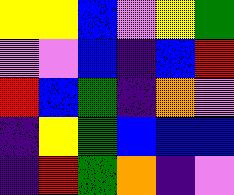[["yellow", "yellow", "blue", "violet", "yellow", "green"], ["violet", "violet", "blue", "indigo", "blue", "red"], ["red", "blue", "green", "indigo", "orange", "violet"], ["indigo", "yellow", "green", "blue", "blue", "blue"], ["indigo", "red", "green", "orange", "indigo", "violet"]]